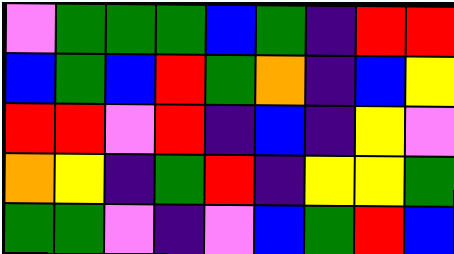[["violet", "green", "green", "green", "blue", "green", "indigo", "red", "red"], ["blue", "green", "blue", "red", "green", "orange", "indigo", "blue", "yellow"], ["red", "red", "violet", "red", "indigo", "blue", "indigo", "yellow", "violet"], ["orange", "yellow", "indigo", "green", "red", "indigo", "yellow", "yellow", "green"], ["green", "green", "violet", "indigo", "violet", "blue", "green", "red", "blue"]]